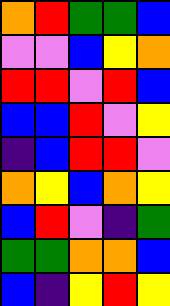[["orange", "red", "green", "green", "blue"], ["violet", "violet", "blue", "yellow", "orange"], ["red", "red", "violet", "red", "blue"], ["blue", "blue", "red", "violet", "yellow"], ["indigo", "blue", "red", "red", "violet"], ["orange", "yellow", "blue", "orange", "yellow"], ["blue", "red", "violet", "indigo", "green"], ["green", "green", "orange", "orange", "blue"], ["blue", "indigo", "yellow", "red", "yellow"]]